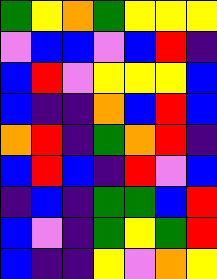[["green", "yellow", "orange", "green", "yellow", "yellow", "yellow"], ["violet", "blue", "blue", "violet", "blue", "red", "indigo"], ["blue", "red", "violet", "yellow", "yellow", "yellow", "blue"], ["blue", "indigo", "indigo", "orange", "blue", "red", "blue"], ["orange", "red", "indigo", "green", "orange", "red", "indigo"], ["blue", "red", "blue", "indigo", "red", "violet", "blue"], ["indigo", "blue", "indigo", "green", "green", "blue", "red"], ["blue", "violet", "indigo", "green", "yellow", "green", "red"], ["blue", "indigo", "indigo", "yellow", "violet", "orange", "yellow"]]